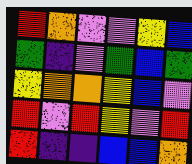[["red", "orange", "violet", "violet", "yellow", "blue"], ["green", "indigo", "violet", "green", "blue", "green"], ["yellow", "orange", "orange", "yellow", "blue", "violet"], ["red", "violet", "red", "yellow", "violet", "red"], ["red", "indigo", "indigo", "blue", "blue", "orange"]]